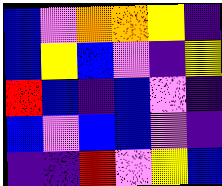[["blue", "violet", "orange", "orange", "yellow", "indigo"], ["blue", "yellow", "blue", "violet", "indigo", "yellow"], ["red", "blue", "indigo", "blue", "violet", "indigo"], ["blue", "violet", "blue", "blue", "violet", "indigo"], ["indigo", "indigo", "red", "violet", "yellow", "blue"]]